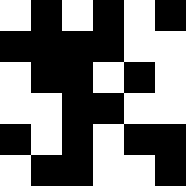[["white", "black", "white", "black", "white", "black"], ["black", "black", "black", "black", "white", "white"], ["white", "black", "black", "white", "black", "white"], ["white", "white", "black", "black", "white", "white"], ["black", "white", "black", "white", "black", "black"], ["white", "black", "black", "white", "white", "black"]]